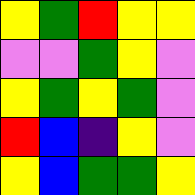[["yellow", "green", "red", "yellow", "yellow"], ["violet", "violet", "green", "yellow", "violet"], ["yellow", "green", "yellow", "green", "violet"], ["red", "blue", "indigo", "yellow", "violet"], ["yellow", "blue", "green", "green", "yellow"]]